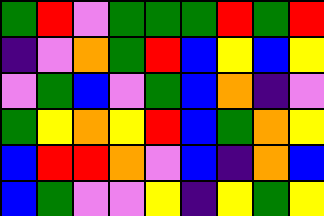[["green", "red", "violet", "green", "green", "green", "red", "green", "red"], ["indigo", "violet", "orange", "green", "red", "blue", "yellow", "blue", "yellow"], ["violet", "green", "blue", "violet", "green", "blue", "orange", "indigo", "violet"], ["green", "yellow", "orange", "yellow", "red", "blue", "green", "orange", "yellow"], ["blue", "red", "red", "orange", "violet", "blue", "indigo", "orange", "blue"], ["blue", "green", "violet", "violet", "yellow", "indigo", "yellow", "green", "yellow"]]